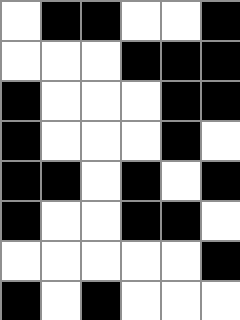[["white", "black", "black", "white", "white", "black"], ["white", "white", "white", "black", "black", "black"], ["black", "white", "white", "white", "black", "black"], ["black", "white", "white", "white", "black", "white"], ["black", "black", "white", "black", "white", "black"], ["black", "white", "white", "black", "black", "white"], ["white", "white", "white", "white", "white", "black"], ["black", "white", "black", "white", "white", "white"]]